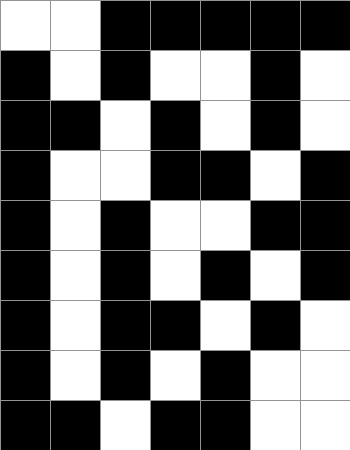[["white", "white", "black", "black", "black", "black", "black"], ["black", "white", "black", "white", "white", "black", "white"], ["black", "black", "white", "black", "white", "black", "white"], ["black", "white", "white", "black", "black", "white", "black"], ["black", "white", "black", "white", "white", "black", "black"], ["black", "white", "black", "white", "black", "white", "black"], ["black", "white", "black", "black", "white", "black", "white"], ["black", "white", "black", "white", "black", "white", "white"], ["black", "black", "white", "black", "black", "white", "white"]]